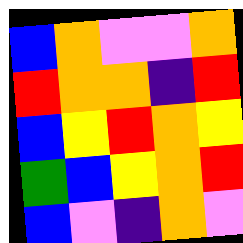[["blue", "orange", "violet", "violet", "orange"], ["red", "orange", "orange", "indigo", "red"], ["blue", "yellow", "red", "orange", "yellow"], ["green", "blue", "yellow", "orange", "red"], ["blue", "violet", "indigo", "orange", "violet"]]